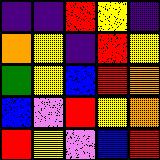[["indigo", "indigo", "red", "yellow", "indigo"], ["orange", "yellow", "indigo", "red", "yellow"], ["green", "yellow", "blue", "red", "orange"], ["blue", "violet", "red", "yellow", "orange"], ["red", "yellow", "violet", "blue", "red"]]